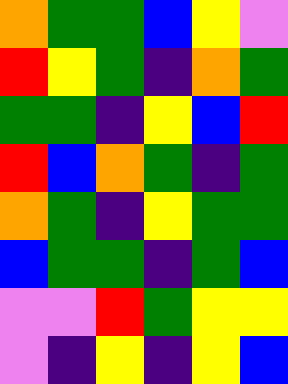[["orange", "green", "green", "blue", "yellow", "violet"], ["red", "yellow", "green", "indigo", "orange", "green"], ["green", "green", "indigo", "yellow", "blue", "red"], ["red", "blue", "orange", "green", "indigo", "green"], ["orange", "green", "indigo", "yellow", "green", "green"], ["blue", "green", "green", "indigo", "green", "blue"], ["violet", "violet", "red", "green", "yellow", "yellow"], ["violet", "indigo", "yellow", "indigo", "yellow", "blue"]]